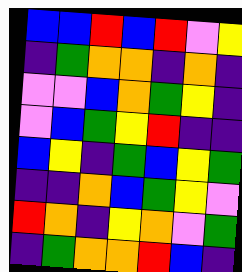[["blue", "blue", "red", "blue", "red", "violet", "yellow"], ["indigo", "green", "orange", "orange", "indigo", "orange", "indigo"], ["violet", "violet", "blue", "orange", "green", "yellow", "indigo"], ["violet", "blue", "green", "yellow", "red", "indigo", "indigo"], ["blue", "yellow", "indigo", "green", "blue", "yellow", "green"], ["indigo", "indigo", "orange", "blue", "green", "yellow", "violet"], ["red", "orange", "indigo", "yellow", "orange", "violet", "green"], ["indigo", "green", "orange", "orange", "red", "blue", "indigo"]]